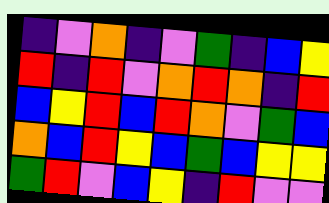[["indigo", "violet", "orange", "indigo", "violet", "green", "indigo", "blue", "yellow"], ["red", "indigo", "red", "violet", "orange", "red", "orange", "indigo", "red"], ["blue", "yellow", "red", "blue", "red", "orange", "violet", "green", "blue"], ["orange", "blue", "red", "yellow", "blue", "green", "blue", "yellow", "yellow"], ["green", "red", "violet", "blue", "yellow", "indigo", "red", "violet", "violet"]]